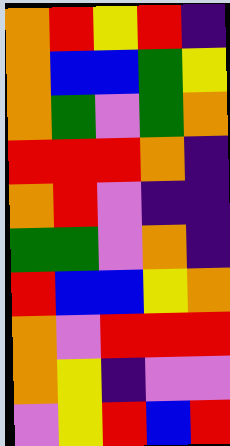[["orange", "red", "yellow", "red", "indigo"], ["orange", "blue", "blue", "green", "yellow"], ["orange", "green", "violet", "green", "orange"], ["red", "red", "red", "orange", "indigo"], ["orange", "red", "violet", "indigo", "indigo"], ["green", "green", "violet", "orange", "indigo"], ["red", "blue", "blue", "yellow", "orange"], ["orange", "violet", "red", "red", "red"], ["orange", "yellow", "indigo", "violet", "violet"], ["violet", "yellow", "red", "blue", "red"]]